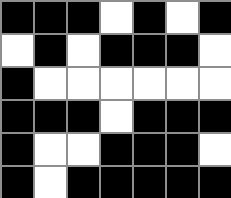[["black", "black", "black", "white", "black", "white", "black"], ["white", "black", "white", "black", "black", "black", "white"], ["black", "white", "white", "white", "white", "white", "white"], ["black", "black", "black", "white", "black", "black", "black"], ["black", "white", "white", "black", "black", "black", "white"], ["black", "white", "black", "black", "black", "black", "black"]]